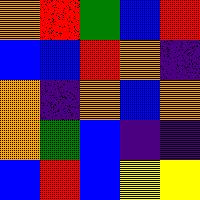[["orange", "red", "green", "blue", "red"], ["blue", "blue", "red", "orange", "indigo"], ["orange", "indigo", "orange", "blue", "orange"], ["orange", "green", "blue", "indigo", "indigo"], ["blue", "red", "blue", "yellow", "yellow"]]